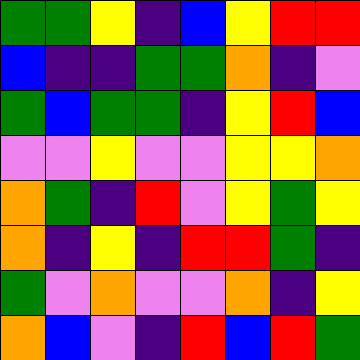[["green", "green", "yellow", "indigo", "blue", "yellow", "red", "red"], ["blue", "indigo", "indigo", "green", "green", "orange", "indigo", "violet"], ["green", "blue", "green", "green", "indigo", "yellow", "red", "blue"], ["violet", "violet", "yellow", "violet", "violet", "yellow", "yellow", "orange"], ["orange", "green", "indigo", "red", "violet", "yellow", "green", "yellow"], ["orange", "indigo", "yellow", "indigo", "red", "red", "green", "indigo"], ["green", "violet", "orange", "violet", "violet", "orange", "indigo", "yellow"], ["orange", "blue", "violet", "indigo", "red", "blue", "red", "green"]]